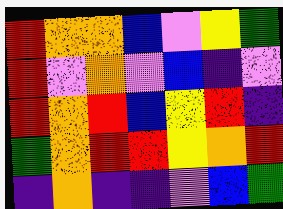[["red", "orange", "orange", "blue", "violet", "yellow", "green"], ["red", "violet", "orange", "violet", "blue", "indigo", "violet"], ["red", "orange", "red", "blue", "yellow", "red", "indigo"], ["green", "orange", "red", "red", "yellow", "orange", "red"], ["indigo", "orange", "indigo", "indigo", "violet", "blue", "green"]]